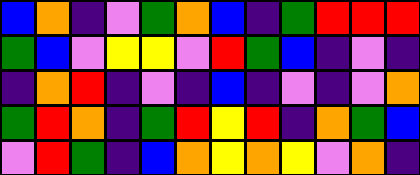[["blue", "orange", "indigo", "violet", "green", "orange", "blue", "indigo", "green", "red", "red", "red"], ["green", "blue", "violet", "yellow", "yellow", "violet", "red", "green", "blue", "indigo", "violet", "indigo"], ["indigo", "orange", "red", "indigo", "violet", "indigo", "blue", "indigo", "violet", "indigo", "violet", "orange"], ["green", "red", "orange", "indigo", "green", "red", "yellow", "red", "indigo", "orange", "green", "blue"], ["violet", "red", "green", "indigo", "blue", "orange", "yellow", "orange", "yellow", "violet", "orange", "indigo"]]